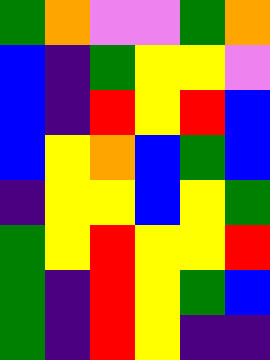[["green", "orange", "violet", "violet", "green", "orange"], ["blue", "indigo", "green", "yellow", "yellow", "violet"], ["blue", "indigo", "red", "yellow", "red", "blue"], ["blue", "yellow", "orange", "blue", "green", "blue"], ["indigo", "yellow", "yellow", "blue", "yellow", "green"], ["green", "yellow", "red", "yellow", "yellow", "red"], ["green", "indigo", "red", "yellow", "green", "blue"], ["green", "indigo", "red", "yellow", "indigo", "indigo"]]